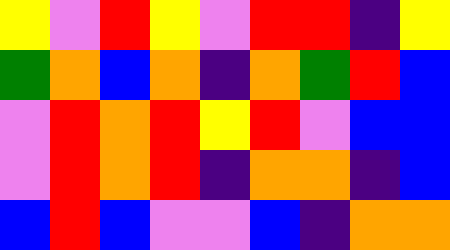[["yellow", "violet", "red", "yellow", "violet", "red", "red", "indigo", "yellow"], ["green", "orange", "blue", "orange", "indigo", "orange", "green", "red", "blue"], ["violet", "red", "orange", "red", "yellow", "red", "violet", "blue", "blue"], ["violet", "red", "orange", "red", "indigo", "orange", "orange", "indigo", "blue"], ["blue", "red", "blue", "violet", "violet", "blue", "indigo", "orange", "orange"]]